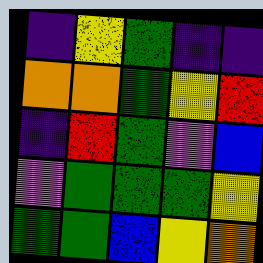[["indigo", "yellow", "green", "indigo", "indigo"], ["orange", "orange", "green", "yellow", "red"], ["indigo", "red", "green", "violet", "blue"], ["violet", "green", "green", "green", "yellow"], ["green", "green", "blue", "yellow", "orange"]]